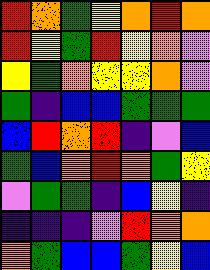[["red", "orange", "green", "yellow", "orange", "red", "orange"], ["red", "yellow", "green", "red", "yellow", "orange", "violet"], ["yellow", "green", "orange", "yellow", "yellow", "orange", "violet"], ["green", "indigo", "blue", "blue", "green", "green", "green"], ["blue", "red", "orange", "red", "indigo", "violet", "blue"], ["green", "blue", "orange", "red", "orange", "green", "yellow"], ["violet", "green", "green", "indigo", "blue", "yellow", "indigo"], ["indigo", "indigo", "indigo", "violet", "red", "orange", "orange"], ["orange", "green", "blue", "blue", "green", "yellow", "blue"]]